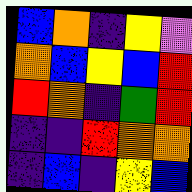[["blue", "orange", "indigo", "yellow", "violet"], ["orange", "blue", "yellow", "blue", "red"], ["red", "orange", "indigo", "green", "red"], ["indigo", "indigo", "red", "orange", "orange"], ["indigo", "blue", "indigo", "yellow", "blue"]]